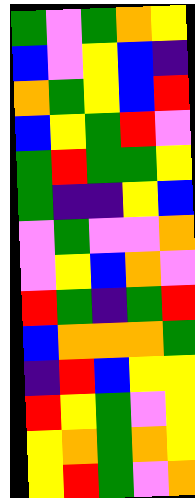[["green", "violet", "green", "orange", "yellow"], ["blue", "violet", "yellow", "blue", "indigo"], ["orange", "green", "yellow", "blue", "red"], ["blue", "yellow", "green", "red", "violet"], ["green", "red", "green", "green", "yellow"], ["green", "indigo", "indigo", "yellow", "blue"], ["violet", "green", "violet", "violet", "orange"], ["violet", "yellow", "blue", "orange", "violet"], ["red", "green", "indigo", "green", "red"], ["blue", "orange", "orange", "orange", "green"], ["indigo", "red", "blue", "yellow", "yellow"], ["red", "yellow", "green", "violet", "yellow"], ["yellow", "orange", "green", "orange", "yellow"], ["yellow", "red", "green", "violet", "orange"]]